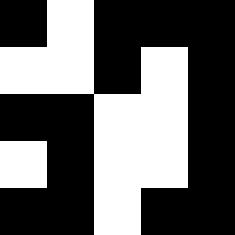[["black", "white", "black", "black", "black"], ["white", "white", "black", "white", "black"], ["black", "black", "white", "white", "black"], ["white", "black", "white", "white", "black"], ["black", "black", "white", "black", "black"]]